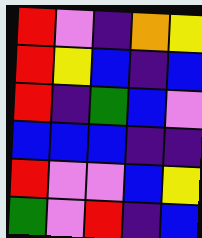[["red", "violet", "indigo", "orange", "yellow"], ["red", "yellow", "blue", "indigo", "blue"], ["red", "indigo", "green", "blue", "violet"], ["blue", "blue", "blue", "indigo", "indigo"], ["red", "violet", "violet", "blue", "yellow"], ["green", "violet", "red", "indigo", "blue"]]